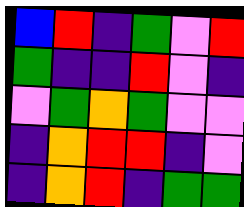[["blue", "red", "indigo", "green", "violet", "red"], ["green", "indigo", "indigo", "red", "violet", "indigo"], ["violet", "green", "orange", "green", "violet", "violet"], ["indigo", "orange", "red", "red", "indigo", "violet"], ["indigo", "orange", "red", "indigo", "green", "green"]]